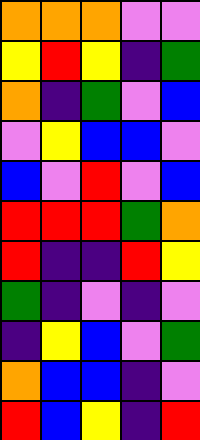[["orange", "orange", "orange", "violet", "violet"], ["yellow", "red", "yellow", "indigo", "green"], ["orange", "indigo", "green", "violet", "blue"], ["violet", "yellow", "blue", "blue", "violet"], ["blue", "violet", "red", "violet", "blue"], ["red", "red", "red", "green", "orange"], ["red", "indigo", "indigo", "red", "yellow"], ["green", "indigo", "violet", "indigo", "violet"], ["indigo", "yellow", "blue", "violet", "green"], ["orange", "blue", "blue", "indigo", "violet"], ["red", "blue", "yellow", "indigo", "red"]]